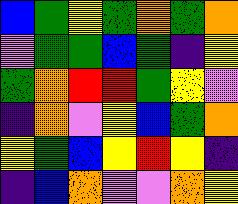[["blue", "green", "yellow", "green", "orange", "green", "orange"], ["violet", "green", "green", "blue", "green", "indigo", "yellow"], ["green", "orange", "red", "red", "green", "yellow", "violet"], ["indigo", "orange", "violet", "yellow", "blue", "green", "orange"], ["yellow", "green", "blue", "yellow", "red", "yellow", "indigo"], ["indigo", "blue", "orange", "violet", "violet", "orange", "yellow"]]